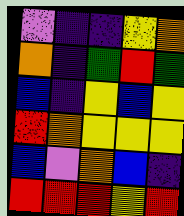[["violet", "indigo", "indigo", "yellow", "orange"], ["orange", "indigo", "green", "red", "green"], ["blue", "indigo", "yellow", "blue", "yellow"], ["red", "orange", "yellow", "yellow", "yellow"], ["blue", "violet", "orange", "blue", "indigo"], ["red", "red", "red", "yellow", "red"]]